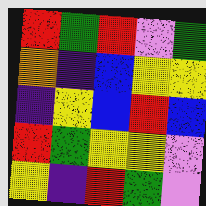[["red", "green", "red", "violet", "green"], ["orange", "indigo", "blue", "yellow", "yellow"], ["indigo", "yellow", "blue", "red", "blue"], ["red", "green", "yellow", "yellow", "violet"], ["yellow", "indigo", "red", "green", "violet"]]